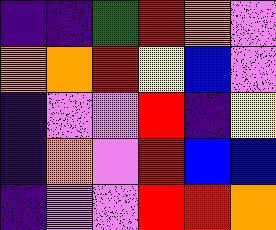[["indigo", "indigo", "green", "red", "orange", "violet"], ["orange", "orange", "red", "yellow", "blue", "violet"], ["indigo", "violet", "violet", "red", "indigo", "yellow"], ["indigo", "orange", "violet", "red", "blue", "blue"], ["indigo", "violet", "violet", "red", "red", "orange"]]